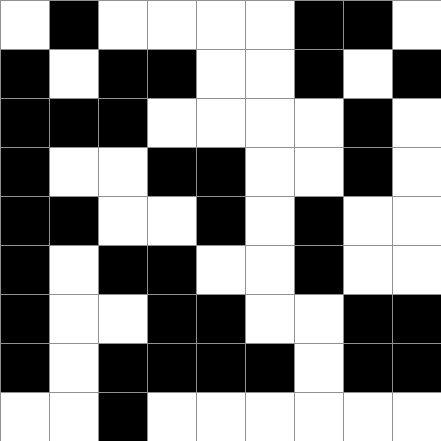[["white", "black", "white", "white", "white", "white", "black", "black", "white"], ["black", "white", "black", "black", "white", "white", "black", "white", "black"], ["black", "black", "black", "white", "white", "white", "white", "black", "white"], ["black", "white", "white", "black", "black", "white", "white", "black", "white"], ["black", "black", "white", "white", "black", "white", "black", "white", "white"], ["black", "white", "black", "black", "white", "white", "black", "white", "white"], ["black", "white", "white", "black", "black", "white", "white", "black", "black"], ["black", "white", "black", "black", "black", "black", "white", "black", "black"], ["white", "white", "black", "white", "white", "white", "white", "white", "white"]]